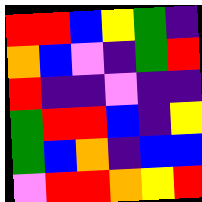[["red", "red", "blue", "yellow", "green", "indigo"], ["orange", "blue", "violet", "indigo", "green", "red"], ["red", "indigo", "indigo", "violet", "indigo", "indigo"], ["green", "red", "red", "blue", "indigo", "yellow"], ["green", "blue", "orange", "indigo", "blue", "blue"], ["violet", "red", "red", "orange", "yellow", "red"]]